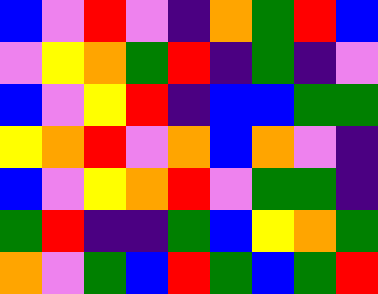[["blue", "violet", "red", "violet", "indigo", "orange", "green", "red", "blue"], ["violet", "yellow", "orange", "green", "red", "indigo", "green", "indigo", "violet"], ["blue", "violet", "yellow", "red", "indigo", "blue", "blue", "green", "green"], ["yellow", "orange", "red", "violet", "orange", "blue", "orange", "violet", "indigo"], ["blue", "violet", "yellow", "orange", "red", "violet", "green", "green", "indigo"], ["green", "red", "indigo", "indigo", "green", "blue", "yellow", "orange", "green"], ["orange", "violet", "green", "blue", "red", "green", "blue", "green", "red"]]